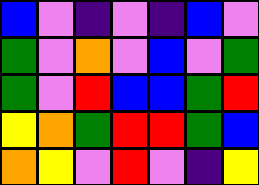[["blue", "violet", "indigo", "violet", "indigo", "blue", "violet"], ["green", "violet", "orange", "violet", "blue", "violet", "green"], ["green", "violet", "red", "blue", "blue", "green", "red"], ["yellow", "orange", "green", "red", "red", "green", "blue"], ["orange", "yellow", "violet", "red", "violet", "indigo", "yellow"]]